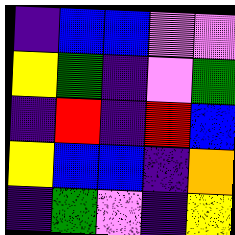[["indigo", "blue", "blue", "violet", "violet"], ["yellow", "green", "indigo", "violet", "green"], ["indigo", "red", "indigo", "red", "blue"], ["yellow", "blue", "blue", "indigo", "orange"], ["indigo", "green", "violet", "indigo", "yellow"]]